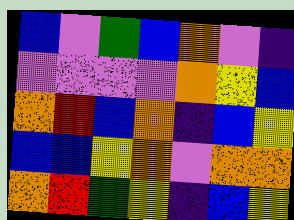[["blue", "violet", "green", "blue", "orange", "violet", "indigo"], ["violet", "violet", "violet", "violet", "orange", "yellow", "blue"], ["orange", "red", "blue", "orange", "indigo", "blue", "yellow"], ["blue", "blue", "yellow", "orange", "violet", "orange", "orange"], ["orange", "red", "green", "yellow", "indigo", "blue", "yellow"]]